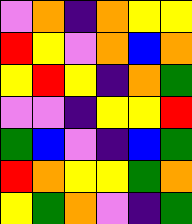[["violet", "orange", "indigo", "orange", "yellow", "yellow"], ["red", "yellow", "violet", "orange", "blue", "orange"], ["yellow", "red", "yellow", "indigo", "orange", "green"], ["violet", "violet", "indigo", "yellow", "yellow", "red"], ["green", "blue", "violet", "indigo", "blue", "green"], ["red", "orange", "yellow", "yellow", "green", "orange"], ["yellow", "green", "orange", "violet", "indigo", "green"]]